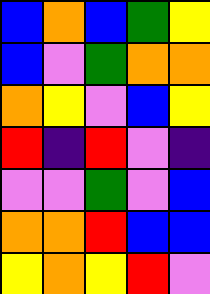[["blue", "orange", "blue", "green", "yellow"], ["blue", "violet", "green", "orange", "orange"], ["orange", "yellow", "violet", "blue", "yellow"], ["red", "indigo", "red", "violet", "indigo"], ["violet", "violet", "green", "violet", "blue"], ["orange", "orange", "red", "blue", "blue"], ["yellow", "orange", "yellow", "red", "violet"]]